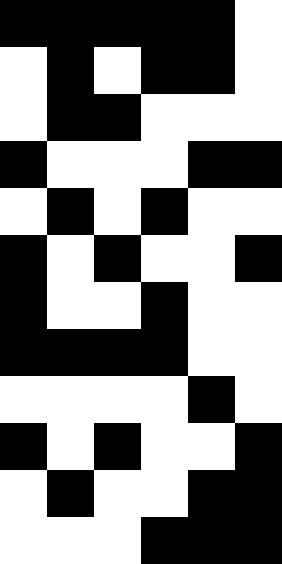[["black", "black", "black", "black", "black", "white"], ["white", "black", "white", "black", "black", "white"], ["white", "black", "black", "white", "white", "white"], ["black", "white", "white", "white", "black", "black"], ["white", "black", "white", "black", "white", "white"], ["black", "white", "black", "white", "white", "black"], ["black", "white", "white", "black", "white", "white"], ["black", "black", "black", "black", "white", "white"], ["white", "white", "white", "white", "black", "white"], ["black", "white", "black", "white", "white", "black"], ["white", "black", "white", "white", "black", "black"], ["white", "white", "white", "black", "black", "black"]]